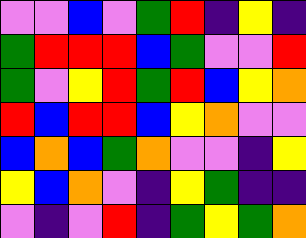[["violet", "violet", "blue", "violet", "green", "red", "indigo", "yellow", "indigo"], ["green", "red", "red", "red", "blue", "green", "violet", "violet", "red"], ["green", "violet", "yellow", "red", "green", "red", "blue", "yellow", "orange"], ["red", "blue", "red", "red", "blue", "yellow", "orange", "violet", "violet"], ["blue", "orange", "blue", "green", "orange", "violet", "violet", "indigo", "yellow"], ["yellow", "blue", "orange", "violet", "indigo", "yellow", "green", "indigo", "indigo"], ["violet", "indigo", "violet", "red", "indigo", "green", "yellow", "green", "orange"]]